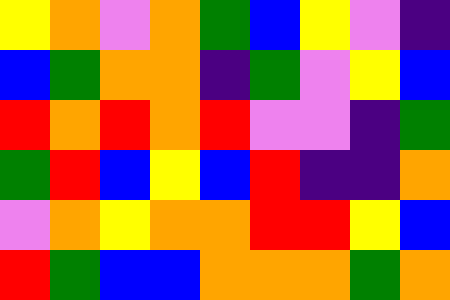[["yellow", "orange", "violet", "orange", "green", "blue", "yellow", "violet", "indigo"], ["blue", "green", "orange", "orange", "indigo", "green", "violet", "yellow", "blue"], ["red", "orange", "red", "orange", "red", "violet", "violet", "indigo", "green"], ["green", "red", "blue", "yellow", "blue", "red", "indigo", "indigo", "orange"], ["violet", "orange", "yellow", "orange", "orange", "red", "red", "yellow", "blue"], ["red", "green", "blue", "blue", "orange", "orange", "orange", "green", "orange"]]